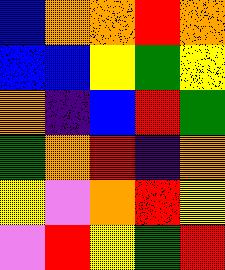[["blue", "orange", "orange", "red", "orange"], ["blue", "blue", "yellow", "green", "yellow"], ["orange", "indigo", "blue", "red", "green"], ["green", "orange", "red", "indigo", "orange"], ["yellow", "violet", "orange", "red", "yellow"], ["violet", "red", "yellow", "green", "red"]]